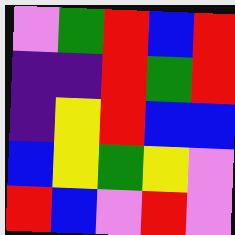[["violet", "green", "red", "blue", "red"], ["indigo", "indigo", "red", "green", "red"], ["indigo", "yellow", "red", "blue", "blue"], ["blue", "yellow", "green", "yellow", "violet"], ["red", "blue", "violet", "red", "violet"]]